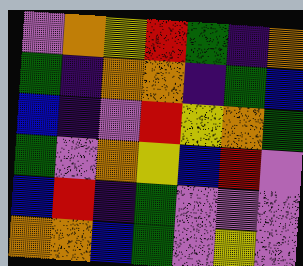[["violet", "orange", "yellow", "red", "green", "indigo", "orange"], ["green", "indigo", "orange", "orange", "indigo", "green", "blue"], ["blue", "indigo", "violet", "red", "yellow", "orange", "green"], ["green", "violet", "orange", "yellow", "blue", "red", "violet"], ["blue", "red", "indigo", "green", "violet", "violet", "violet"], ["orange", "orange", "blue", "green", "violet", "yellow", "violet"]]